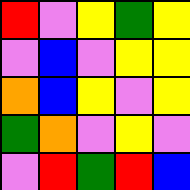[["red", "violet", "yellow", "green", "yellow"], ["violet", "blue", "violet", "yellow", "yellow"], ["orange", "blue", "yellow", "violet", "yellow"], ["green", "orange", "violet", "yellow", "violet"], ["violet", "red", "green", "red", "blue"]]